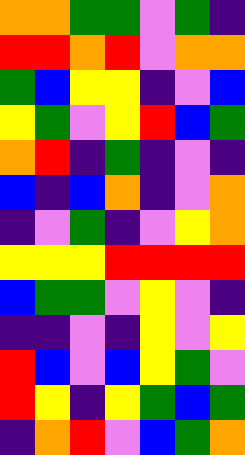[["orange", "orange", "green", "green", "violet", "green", "indigo"], ["red", "red", "orange", "red", "violet", "orange", "orange"], ["green", "blue", "yellow", "yellow", "indigo", "violet", "blue"], ["yellow", "green", "violet", "yellow", "red", "blue", "green"], ["orange", "red", "indigo", "green", "indigo", "violet", "indigo"], ["blue", "indigo", "blue", "orange", "indigo", "violet", "orange"], ["indigo", "violet", "green", "indigo", "violet", "yellow", "orange"], ["yellow", "yellow", "yellow", "red", "red", "red", "red"], ["blue", "green", "green", "violet", "yellow", "violet", "indigo"], ["indigo", "indigo", "violet", "indigo", "yellow", "violet", "yellow"], ["red", "blue", "violet", "blue", "yellow", "green", "violet"], ["red", "yellow", "indigo", "yellow", "green", "blue", "green"], ["indigo", "orange", "red", "violet", "blue", "green", "orange"]]